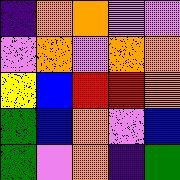[["indigo", "orange", "orange", "violet", "violet"], ["violet", "orange", "violet", "orange", "orange"], ["yellow", "blue", "red", "red", "orange"], ["green", "blue", "orange", "violet", "blue"], ["green", "violet", "orange", "indigo", "green"]]